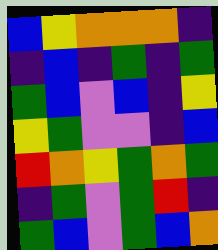[["blue", "yellow", "orange", "orange", "orange", "indigo"], ["indigo", "blue", "indigo", "green", "indigo", "green"], ["green", "blue", "violet", "blue", "indigo", "yellow"], ["yellow", "green", "violet", "violet", "indigo", "blue"], ["red", "orange", "yellow", "green", "orange", "green"], ["indigo", "green", "violet", "green", "red", "indigo"], ["green", "blue", "violet", "green", "blue", "orange"]]